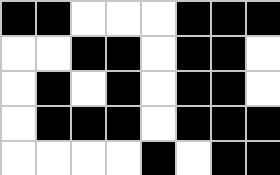[["black", "black", "white", "white", "white", "black", "black", "black"], ["white", "white", "black", "black", "white", "black", "black", "white"], ["white", "black", "white", "black", "white", "black", "black", "white"], ["white", "black", "black", "black", "white", "black", "black", "black"], ["white", "white", "white", "white", "black", "white", "black", "black"]]